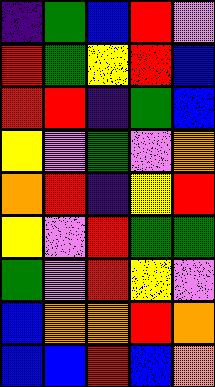[["indigo", "green", "blue", "red", "violet"], ["red", "green", "yellow", "red", "blue"], ["red", "red", "indigo", "green", "blue"], ["yellow", "violet", "green", "violet", "orange"], ["orange", "red", "indigo", "yellow", "red"], ["yellow", "violet", "red", "green", "green"], ["green", "violet", "red", "yellow", "violet"], ["blue", "orange", "orange", "red", "orange"], ["blue", "blue", "red", "blue", "orange"]]